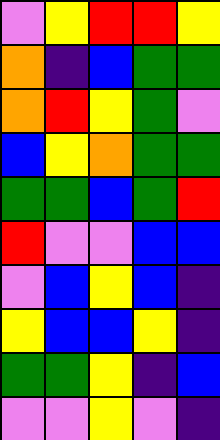[["violet", "yellow", "red", "red", "yellow"], ["orange", "indigo", "blue", "green", "green"], ["orange", "red", "yellow", "green", "violet"], ["blue", "yellow", "orange", "green", "green"], ["green", "green", "blue", "green", "red"], ["red", "violet", "violet", "blue", "blue"], ["violet", "blue", "yellow", "blue", "indigo"], ["yellow", "blue", "blue", "yellow", "indigo"], ["green", "green", "yellow", "indigo", "blue"], ["violet", "violet", "yellow", "violet", "indigo"]]